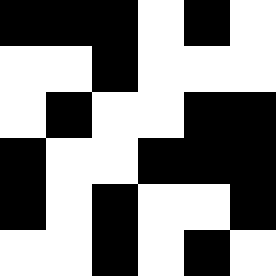[["black", "black", "black", "white", "black", "white"], ["white", "white", "black", "white", "white", "white"], ["white", "black", "white", "white", "black", "black"], ["black", "white", "white", "black", "black", "black"], ["black", "white", "black", "white", "white", "black"], ["white", "white", "black", "white", "black", "white"]]